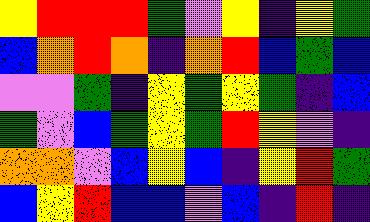[["yellow", "red", "red", "red", "green", "violet", "yellow", "indigo", "yellow", "green"], ["blue", "orange", "red", "orange", "indigo", "orange", "red", "blue", "green", "blue"], ["violet", "violet", "green", "indigo", "yellow", "green", "yellow", "green", "indigo", "blue"], ["green", "violet", "blue", "green", "yellow", "green", "red", "yellow", "violet", "indigo"], ["orange", "orange", "violet", "blue", "yellow", "blue", "indigo", "yellow", "red", "green"], ["blue", "yellow", "red", "blue", "blue", "violet", "blue", "indigo", "red", "indigo"]]